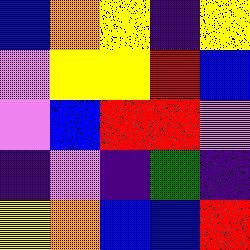[["blue", "orange", "yellow", "indigo", "yellow"], ["violet", "yellow", "yellow", "red", "blue"], ["violet", "blue", "red", "red", "violet"], ["indigo", "violet", "indigo", "green", "indigo"], ["yellow", "orange", "blue", "blue", "red"]]